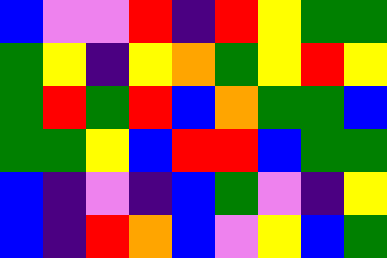[["blue", "violet", "violet", "red", "indigo", "red", "yellow", "green", "green"], ["green", "yellow", "indigo", "yellow", "orange", "green", "yellow", "red", "yellow"], ["green", "red", "green", "red", "blue", "orange", "green", "green", "blue"], ["green", "green", "yellow", "blue", "red", "red", "blue", "green", "green"], ["blue", "indigo", "violet", "indigo", "blue", "green", "violet", "indigo", "yellow"], ["blue", "indigo", "red", "orange", "blue", "violet", "yellow", "blue", "green"]]